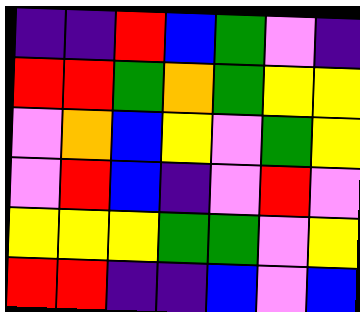[["indigo", "indigo", "red", "blue", "green", "violet", "indigo"], ["red", "red", "green", "orange", "green", "yellow", "yellow"], ["violet", "orange", "blue", "yellow", "violet", "green", "yellow"], ["violet", "red", "blue", "indigo", "violet", "red", "violet"], ["yellow", "yellow", "yellow", "green", "green", "violet", "yellow"], ["red", "red", "indigo", "indigo", "blue", "violet", "blue"]]